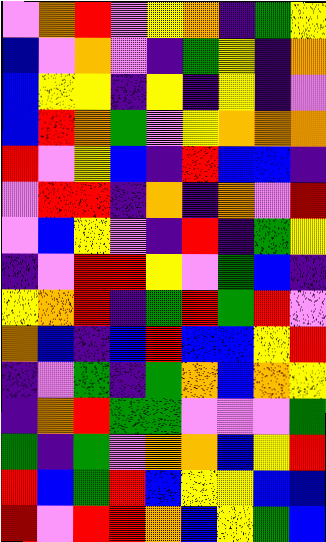[["violet", "orange", "red", "violet", "yellow", "orange", "indigo", "green", "yellow"], ["blue", "violet", "orange", "violet", "indigo", "green", "yellow", "indigo", "orange"], ["blue", "yellow", "yellow", "indigo", "yellow", "indigo", "yellow", "indigo", "violet"], ["blue", "red", "orange", "green", "violet", "yellow", "orange", "orange", "orange"], ["red", "violet", "yellow", "blue", "indigo", "red", "blue", "blue", "indigo"], ["violet", "red", "red", "indigo", "orange", "indigo", "orange", "violet", "red"], ["violet", "blue", "yellow", "violet", "indigo", "red", "indigo", "green", "yellow"], ["indigo", "violet", "red", "red", "yellow", "violet", "green", "blue", "indigo"], ["yellow", "orange", "red", "indigo", "green", "red", "green", "red", "violet"], ["orange", "blue", "indigo", "blue", "red", "blue", "blue", "yellow", "red"], ["indigo", "violet", "green", "indigo", "green", "orange", "blue", "orange", "yellow"], ["indigo", "orange", "red", "green", "green", "violet", "violet", "violet", "green"], ["green", "indigo", "green", "violet", "orange", "orange", "blue", "yellow", "red"], ["red", "blue", "green", "red", "blue", "yellow", "yellow", "blue", "blue"], ["red", "violet", "red", "red", "orange", "blue", "yellow", "green", "blue"]]